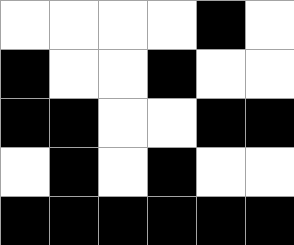[["white", "white", "white", "white", "black", "white"], ["black", "white", "white", "black", "white", "white"], ["black", "black", "white", "white", "black", "black"], ["white", "black", "white", "black", "white", "white"], ["black", "black", "black", "black", "black", "black"]]